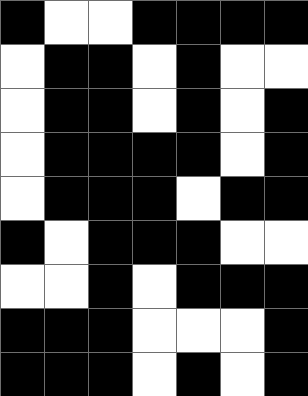[["black", "white", "white", "black", "black", "black", "black"], ["white", "black", "black", "white", "black", "white", "white"], ["white", "black", "black", "white", "black", "white", "black"], ["white", "black", "black", "black", "black", "white", "black"], ["white", "black", "black", "black", "white", "black", "black"], ["black", "white", "black", "black", "black", "white", "white"], ["white", "white", "black", "white", "black", "black", "black"], ["black", "black", "black", "white", "white", "white", "black"], ["black", "black", "black", "white", "black", "white", "black"]]